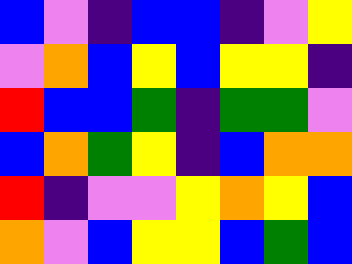[["blue", "violet", "indigo", "blue", "blue", "indigo", "violet", "yellow"], ["violet", "orange", "blue", "yellow", "blue", "yellow", "yellow", "indigo"], ["red", "blue", "blue", "green", "indigo", "green", "green", "violet"], ["blue", "orange", "green", "yellow", "indigo", "blue", "orange", "orange"], ["red", "indigo", "violet", "violet", "yellow", "orange", "yellow", "blue"], ["orange", "violet", "blue", "yellow", "yellow", "blue", "green", "blue"]]